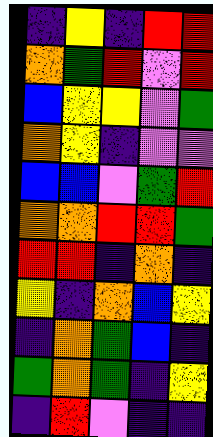[["indigo", "yellow", "indigo", "red", "red"], ["orange", "green", "red", "violet", "red"], ["blue", "yellow", "yellow", "violet", "green"], ["orange", "yellow", "indigo", "violet", "violet"], ["blue", "blue", "violet", "green", "red"], ["orange", "orange", "red", "red", "green"], ["red", "red", "indigo", "orange", "indigo"], ["yellow", "indigo", "orange", "blue", "yellow"], ["indigo", "orange", "green", "blue", "indigo"], ["green", "orange", "green", "indigo", "yellow"], ["indigo", "red", "violet", "indigo", "indigo"]]